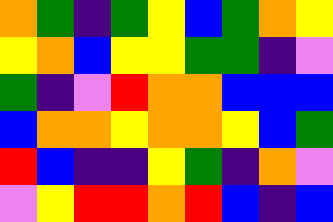[["orange", "green", "indigo", "green", "yellow", "blue", "green", "orange", "yellow"], ["yellow", "orange", "blue", "yellow", "yellow", "green", "green", "indigo", "violet"], ["green", "indigo", "violet", "red", "orange", "orange", "blue", "blue", "blue"], ["blue", "orange", "orange", "yellow", "orange", "orange", "yellow", "blue", "green"], ["red", "blue", "indigo", "indigo", "yellow", "green", "indigo", "orange", "violet"], ["violet", "yellow", "red", "red", "orange", "red", "blue", "indigo", "blue"]]